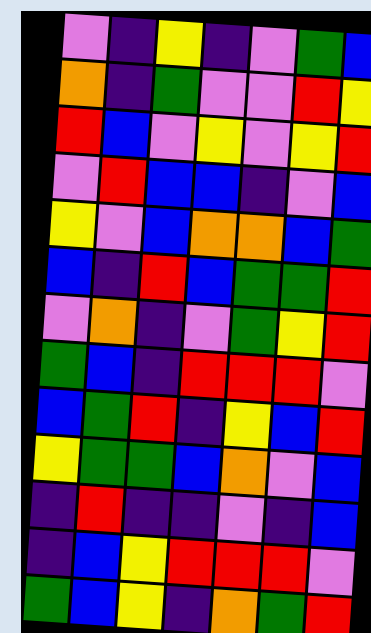[["violet", "indigo", "yellow", "indigo", "violet", "green", "blue"], ["orange", "indigo", "green", "violet", "violet", "red", "yellow"], ["red", "blue", "violet", "yellow", "violet", "yellow", "red"], ["violet", "red", "blue", "blue", "indigo", "violet", "blue"], ["yellow", "violet", "blue", "orange", "orange", "blue", "green"], ["blue", "indigo", "red", "blue", "green", "green", "red"], ["violet", "orange", "indigo", "violet", "green", "yellow", "red"], ["green", "blue", "indigo", "red", "red", "red", "violet"], ["blue", "green", "red", "indigo", "yellow", "blue", "red"], ["yellow", "green", "green", "blue", "orange", "violet", "blue"], ["indigo", "red", "indigo", "indigo", "violet", "indigo", "blue"], ["indigo", "blue", "yellow", "red", "red", "red", "violet"], ["green", "blue", "yellow", "indigo", "orange", "green", "red"]]